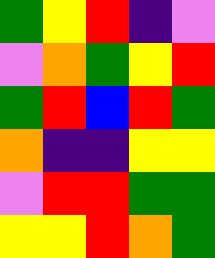[["green", "yellow", "red", "indigo", "violet"], ["violet", "orange", "green", "yellow", "red"], ["green", "red", "blue", "red", "green"], ["orange", "indigo", "indigo", "yellow", "yellow"], ["violet", "red", "red", "green", "green"], ["yellow", "yellow", "red", "orange", "green"]]